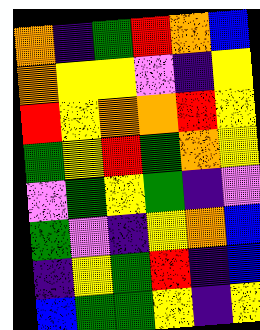[["orange", "indigo", "green", "red", "orange", "blue"], ["orange", "yellow", "yellow", "violet", "indigo", "yellow"], ["red", "yellow", "orange", "orange", "red", "yellow"], ["green", "yellow", "red", "green", "orange", "yellow"], ["violet", "green", "yellow", "green", "indigo", "violet"], ["green", "violet", "indigo", "yellow", "orange", "blue"], ["indigo", "yellow", "green", "red", "indigo", "blue"], ["blue", "green", "green", "yellow", "indigo", "yellow"]]